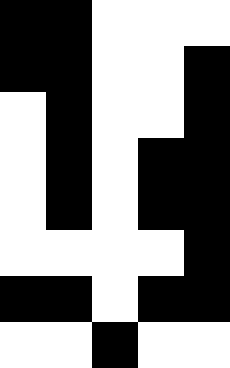[["black", "black", "white", "white", "white"], ["black", "black", "white", "white", "black"], ["white", "black", "white", "white", "black"], ["white", "black", "white", "black", "black"], ["white", "black", "white", "black", "black"], ["white", "white", "white", "white", "black"], ["black", "black", "white", "black", "black"], ["white", "white", "black", "white", "white"]]